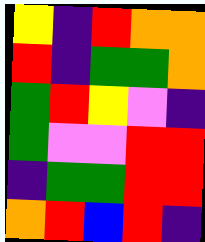[["yellow", "indigo", "red", "orange", "orange"], ["red", "indigo", "green", "green", "orange"], ["green", "red", "yellow", "violet", "indigo"], ["green", "violet", "violet", "red", "red"], ["indigo", "green", "green", "red", "red"], ["orange", "red", "blue", "red", "indigo"]]